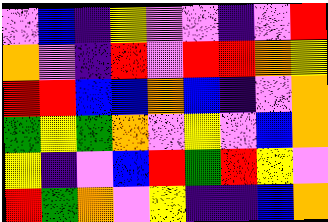[["violet", "blue", "indigo", "yellow", "violet", "violet", "indigo", "violet", "red"], ["orange", "violet", "indigo", "red", "violet", "red", "red", "orange", "yellow"], ["red", "red", "blue", "blue", "orange", "blue", "indigo", "violet", "orange"], ["green", "yellow", "green", "orange", "violet", "yellow", "violet", "blue", "orange"], ["yellow", "indigo", "violet", "blue", "red", "green", "red", "yellow", "violet"], ["red", "green", "orange", "violet", "yellow", "indigo", "indigo", "blue", "orange"]]